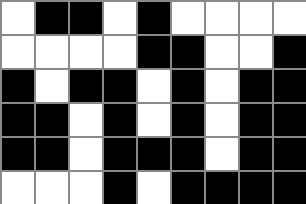[["white", "black", "black", "white", "black", "white", "white", "white", "white"], ["white", "white", "white", "white", "black", "black", "white", "white", "black"], ["black", "white", "black", "black", "white", "black", "white", "black", "black"], ["black", "black", "white", "black", "white", "black", "white", "black", "black"], ["black", "black", "white", "black", "black", "black", "white", "black", "black"], ["white", "white", "white", "black", "white", "black", "black", "black", "black"]]